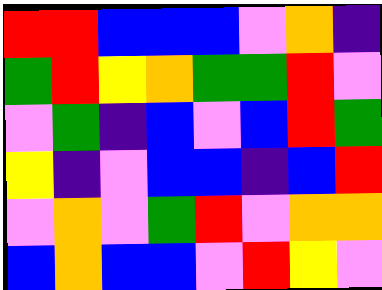[["red", "red", "blue", "blue", "blue", "violet", "orange", "indigo"], ["green", "red", "yellow", "orange", "green", "green", "red", "violet"], ["violet", "green", "indigo", "blue", "violet", "blue", "red", "green"], ["yellow", "indigo", "violet", "blue", "blue", "indigo", "blue", "red"], ["violet", "orange", "violet", "green", "red", "violet", "orange", "orange"], ["blue", "orange", "blue", "blue", "violet", "red", "yellow", "violet"]]